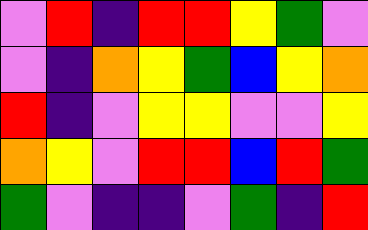[["violet", "red", "indigo", "red", "red", "yellow", "green", "violet"], ["violet", "indigo", "orange", "yellow", "green", "blue", "yellow", "orange"], ["red", "indigo", "violet", "yellow", "yellow", "violet", "violet", "yellow"], ["orange", "yellow", "violet", "red", "red", "blue", "red", "green"], ["green", "violet", "indigo", "indigo", "violet", "green", "indigo", "red"]]